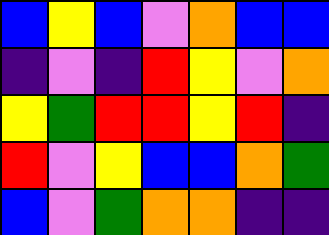[["blue", "yellow", "blue", "violet", "orange", "blue", "blue"], ["indigo", "violet", "indigo", "red", "yellow", "violet", "orange"], ["yellow", "green", "red", "red", "yellow", "red", "indigo"], ["red", "violet", "yellow", "blue", "blue", "orange", "green"], ["blue", "violet", "green", "orange", "orange", "indigo", "indigo"]]